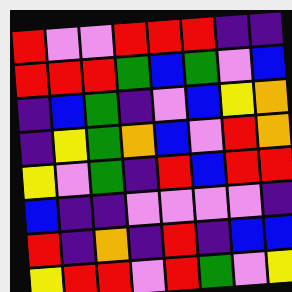[["red", "violet", "violet", "red", "red", "red", "indigo", "indigo"], ["red", "red", "red", "green", "blue", "green", "violet", "blue"], ["indigo", "blue", "green", "indigo", "violet", "blue", "yellow", "orange"], ["indigo", "yellow", "green", "orange", "blue", "violet", "red", "orange"], ["yellow", "violet", "green", "indigo", "red", "blue", "red", "red"], ["blue", "indigo", "indigo", "violet", "violet", "violet", "violet", "indigo"], ["red", "indigo", "orange", "indigo", "red", "indigo", "blue", "blue"], ["yellow", "red", "red", "violet", "red", "green", "violet", "yellow"]]